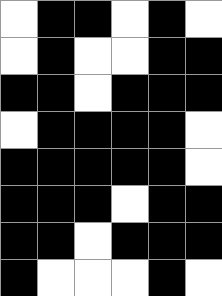[["white", "black", "black", "white", "black", "white"], ["white", "black", "white", "white", "black", "black"], ["black", "black", "white", "black", "black", "black"], ["white", "black", "black", "black", "black", "white"], ["black", "black", "black", "black", "black", "white"], ["black", "black", "black", "white", "black", "black"], ["black", "black", "white", "black", "black", "black"], ["black", "white", "white", "white", "black", "white"]]